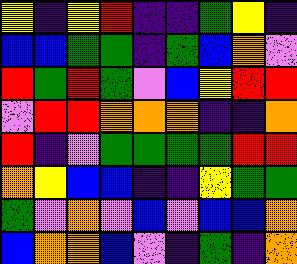[["yellow", "indigo", "yellow", "red", "indigo", "indigo", "green", "yellow", "indigo"], ["blue", "blue", "green", "green", "indigo", "green", "blue", "orange", "violet"], ["red", "green", "red", "green", "violet", "blue", "yellow", "red", "red"], ["violet", "red", "red", "orange", "orange", "orange", "indigo", "indigo", "orange"], ["red", "indigo", "violet", "green", "green", "green", "green", "red", "red"], ["orange", "yellow", "blue", "blue", "indigo", "indigo", "yellow", "green", "green"], ["green", "violet", "orange", "violet", "blue", "violet", "blue", "blue", "orange"], ["blue", "orange", "orange", "blue", "violet", "indigo", "green", "indigo", "orange"]]